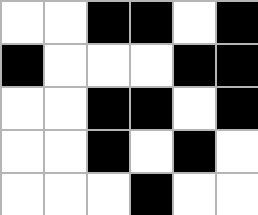[["white", "white", "black", "black", "white", "black"], ["black", "white", "white", "white", "black", "black"], ["white", "white", "black", "black", "white", "black"], ["white", "white", "black", "white", "black", "white"], ["white", "white", "white", "black", "white", "white"]]